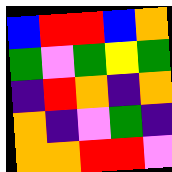[["blue", "red", "red", "blue", "orange"], ["green", "violet", "green", "yellow", "green"], ["indigo", "red", "orange", "indigo", "orange"], ["orange", "indigo", "violet", "green", "indigo"], ["orange", "orange", "red", "red", "violet"]]